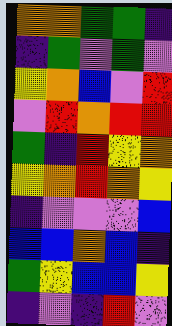[["orange", "orange", "green", "green", "indigo"], ["indigo", "green", "violet", "green", "violet"], ["yellow", "orange", "blue", "violet", "red"], ["violet", "red", "orange", "red", "red"], ["green", "indigo", "red", "yellow", "orange"], ["yellow", "orange", "red", "orange", "yellow"], ["indigo", "violet", "violet", "violet", "blue"], ["blue", "blue", "orange", "blue", "indigo"], ["green", "yellow", "blue", "blue", "yellow"], ["indigo", "violet", "indigo", "red", "violet"]]